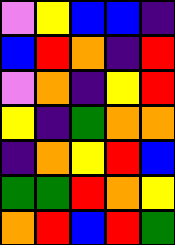[["violet", "yellow", "blue", "blue", "indigo"], ["blue", "red", "orange", "indigo", "red"], ["violet", "orange", "indigo", "yellow", "red"], ["yellow", "indigo", "green", "orange", "orange"], ["indigo", "orange", "yellow", "red", "blue"], ["green", "green", "red", "orange", "yellow"], ["orange", "red", "blue", "red", "green"]]